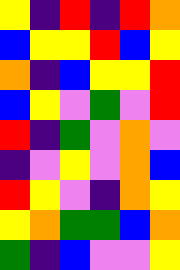[["yellow", "indigo", "red", "indigo", "red", "orange"], ["blue", "yellow", "yellow", "red", "blue", "yellow"], ["orange", "indigo", "blue", "yellow", "yellow", "red"], ["blue", "yellow", "violet", "green", "violet", "red"], ["red", "indigo", "green", "violet", "orange", "violet"], ["indigo", "violet", "yellow", "violet", "orange", "blue"], ["red", "yellow", "violet", "indigo", "orange", "yellow"], ["yellow", "orange", "green", "green", "blue", "orange"], ["green", "indigo", "blue", "violet", "violet", "yellow"]]